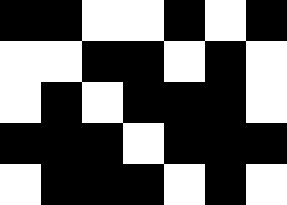[["black", "black", "white", "white", "black", "white", "black"], ["white", "white", "black", "black", "white", "black", "white"], ["white", "black", "white", "black", "black", "black", "white"], ["black", "black", "black", "white", "black", "black", "black"], ["white", "black", "black", "black", "white", "black", "white"]]